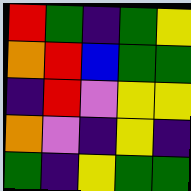[["red", "green", "indigo", "green", "yellow"], ["orange", "red", "blue", "green", "green"], ["indigo", "red", "violet", "yellow", "yellow"], ["orange", "violet", "indigo", "yellow", "indigo"], ["green", "indigo", "yellow", "green", "green"]]